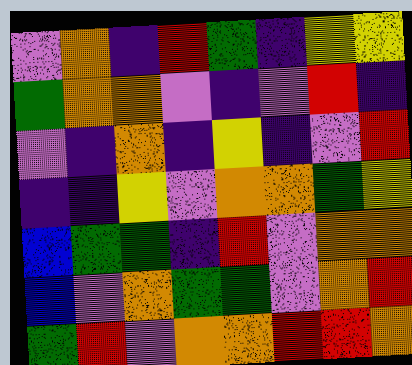[["violet", "orange", "indigo", "red", "green", "indigo", "yellow", "yellow"], ["green", "orange", "orange", "violet", "indigo", "violet", "red", "indigo"], ["violet", "indigo", "orange", "indigo", "yellow", "indigo", "violet", "red"], ["indigo", "indigo", "yellow", "violet", "orange", "orange", "green", "yellow"], ["blue", "green", "green", "indigo", "red", "violet", "orange", "orange"], ["blue", "violet", "orange", "green", "green", "violet", "orange", "red"], ["green", "red", "violet", "orange", "orange", "red", "red", "orange"]]